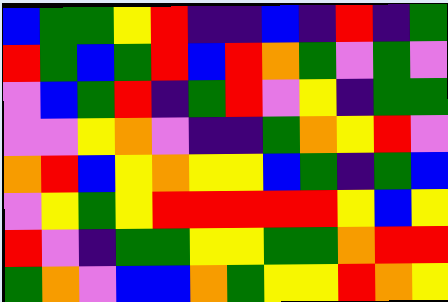[["blue", "green", "green", "yellow", "red", "indigo", "indigo", "blue", "indigo", "red", "indigo", "green"], ["red", "green", "blue", "green", "red", "blue", "red", "orange", "green", "violet", "green", "violet"], ["violet", "blue", "green", "red", "indigo", "green", "red", "violet", "yellow", "indigo", "green", "green"], ["violet", "violet", "yellow", "orange", "violet", "indigo", "indigo", "green", "orange", "yellow", "red", "violet"], ["orange", "red", "blue", "yellow", "orange", "yellow", "yellow", "blue", "green", "indigo", "green", "blue"], ["violet", "yellow", "green", "yellow", "red", "red", "red", "red", "red", "yellow", "blue", "yellow"], ["red", "violet", "indigo", "green", "green", "yellow", "yellow", "green", "green", "orange", "red", "red"], ["green", "orange", "violet", "blue", "blue", "orange", "green", "yellow", "yellow", "red", "orange", "yellow"]]